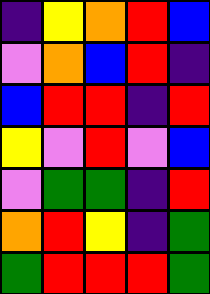[["indigo", "yellow", "orange", "red", "blue"], ["violet", "orange", "blue", "red", "indigo"], ["blue", "red", "red", "indigo", "red"], ["yellow", "violet", "red", "violet", "blue"], ["violet", "green", "green", "indigo", "red"], ["orange", "red", "yellow", "indigo", "green"], ["green", "red", "red", "red", "green"]]